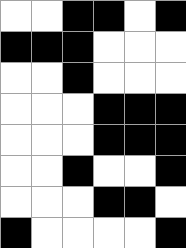[["white", "white", "black", "black", "white", "black"], ["black", "black", "black", "white", "white", "white"], ["white", "white", "black", "white", "white", "white"], ["white", "white", "white", "black", "black", "black"], ["white", "white", "white", "black", "black", "black"], ["white", "white", "black", "white", "white", "black"], ["white", "white", "white", "black", "black", "white"], ["black", "white", "white", "white", "white", "black"]]